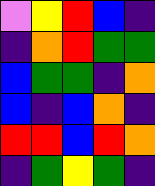[["violet", "yellow", "red", "blue", "indigo"], ["indigo", "orange", "red", "green", "green"], ["blue", "green", "green", "indigo", "orange"], ["blue", "indigo", "blue", "orange", "indigo"], ["red", "red", "blue", "red", "orange"], ["indigo", "green", "yellow", "green", "indigo"]]